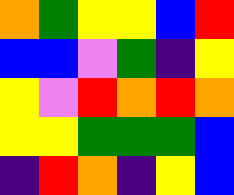[["orange", "green", "yellow", "yellow", "blue", "red"], ["blue", "blue", "violet", "green", "indigo", "yellow"], ["yellow", "violet", "red", "orange", "red", "orange"], ["yellow", "yellow", "green", "green", "green", "blue"], ["indigo", "red", "orange", "indigo", "yellow", "blue"]]